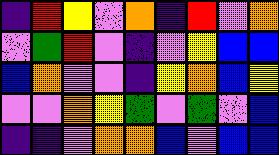[["indigo", "red", "yellow", "violet", "orange", "indigo", "red", "violet", "orange"], ["violet", "green", "red", "violet", "indigo", "violet", "yellow", "blue", "blue"], ["blue", "orange", "violet", "violet", "indigo", "yellow", "orange", "blue", "yellow"], ["violet", "violet", "orange", "yellow", "green", "violet", "green", "violet", "blue"], ["indigo", "indigo", "violet", "orange", "orange", "blue", "violet", "blue", "blue"]]